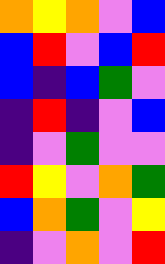[["orange", "yellow", "orange", "violet", "blue"], ["blue", "red", "violet", "blue", "red"], ["blue", "indigo", "blue", "green", "violet"], ["indigo", "red", "indigo", "violet", "blue"], ["indigo", "violet", "green", "violet", "violet"], ["red", "yellow", "violet", "orange", "green"], ["blue", "orange", "green", "violet", "yellow"], ["indigo", "violet", "orange", "violet", "red"]]